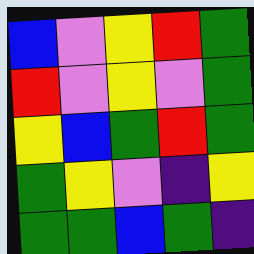[["blue", "violet", "yellow", "red", "green"], ["red", "violet", "yellow", "violet", "green"], ["yellow", "blue", "green", "red", "green"], ["green", "yellow", "violet", "indigo", "yellow"], ["green", "green", "blue", "green", "indigo"]]